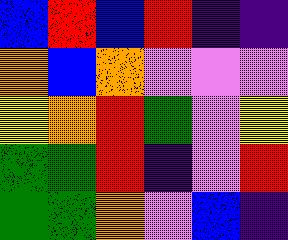[["blue", "red", "blue", "red", "indigo", "indigo"], ["orange", "blue", "orange", "violet", "violet", "violet"], ["yellow", "orange", "red", "green", "violet", "yellow"], ["green", "green", "red", "indigo", "violet", "red"], ["green", "green", "orange", "violet", "blue", "indigo"]]